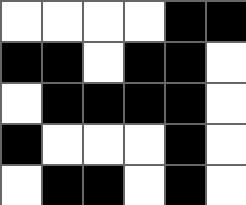[["white", "white", "white", "white", "black", "black"], ["black", "black", "white", "black", "black", "white"], ["white", "black", "black", "black", "black", "white"], ["black", "white", "white", "white", "black", "white"], ["white", "black", "black", "white", "black", "white"]]